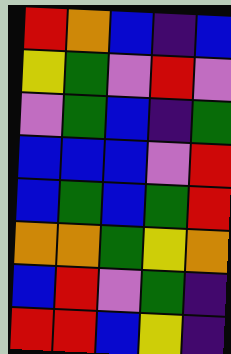[["red", "orange", "blue", "indigo", "blue"], ["yellow", "green", "violet", "red", "violet"], ["violet", "green", "blue", "indigo", "green"], ["blue", "blue", "blue", "violet", "red"], ["blue", "green", "blue", "green", "red"], ["orange", "orange", "green", "yellow", "orange"], ["blue", "red", "violet", "green", "indigo"], ["red", "red", "blue", "yellow", "indigo"]]